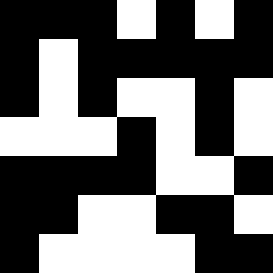[["black", "black", "black", "white", "black", "white", "black"], ["black", "white", "black", "black", "black", "black", "black"], ["black", "white", "black", "white", "white", "black", "white"], ["white", "white", "white", "black", "white", "black", "white"], ["black", "black", "black", "black", "white", "white", "black"], ["black", "black", "white", "white", "black", "black", "white"], ["black", "white", "white", "white", "white", "black", "black"]]